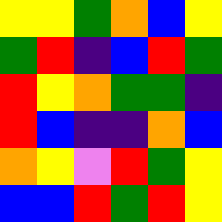[["yellow", "yellow", "green", "orange", "blue", "yellow"], ["green", "red", "indigo", "blue", "red", "green"], ["red", "yellow", "orange", "green", "green", "indigo"], ["red", "blue", "indigo", "indigo", "orange", "blue"], ["orange", "yellow", "violet", "red", "green", "yellow"], ["blue", "blue", "red", "green", "red", "yellow"]]